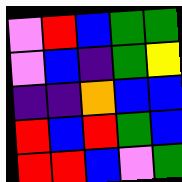[["violet", "red", "blue", "green", "green"], ["violet", "blue", "indigo", "green", "yellow"], ["indigo", "indigo", "orange", "blue", "blue"], ["red", "blue", "red", "green", "blue"], ["red", "red", "blue", "violet", "green"]]